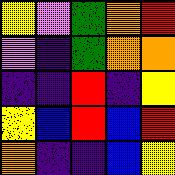[["yellow", "violet", "green", "orange", "red"], ["violet", "indigo", "green", "orange", "orange"], ["indigo", "indigo", "red", "indigo", "yellow"], ["yellow", "blue", "red", "blue", "red"], ["orange", "indigo", "indigo", "blue", "yellow"]]